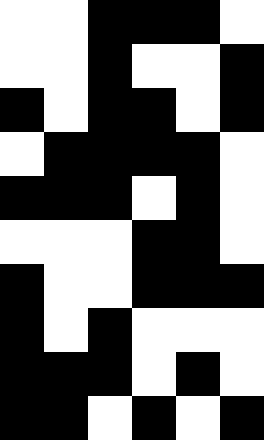[["white", "white", "black", "black", "black", "white"], ["white", "white", "black", "white", "white", "black"], ["black", "white", "black", "black", "white", "black"], ["white", "black", "black", "black", "black", "white"], ["black", "black", "black", "white", "black", "white"], ["white", "white", "white", "black", "black", "white"], ["black", "white", "white", "black", "black", "black"], ["black", "white", "black", "white", "white", "white"], ["black", "black", "black", "white", "black", "white"], ["black", "black", "white", "black", "white", "black"]]